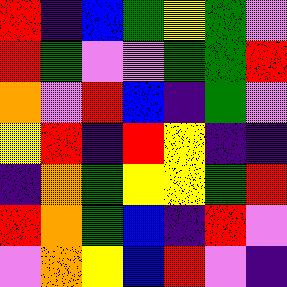[["red", "indigo", "blue", "green", "yellow", "green", "violet"], ["red", "green", "violet", "violet", "green", "green", "red"], ["orange", "violet", "red", "blue", "indigo", "green", "violet"], ["yellow", "red", "indigo", "red", "yellow", "indigo", "indigo"], ["indigo", "orange", "green", "yellow", "yellow", "green", "red"], ["red", "orange", "green", "blue", "indigo", "red", "violet"], ["violet", "orange", "yellow", "blue", "red", "violet", "indigo"]]